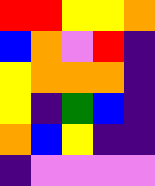[["red", "red", "yellow", "yellow", "orange"], ["blue", "orange", "violet", "red", "indigo"], ["yellow", "orange", "orange", "orange", "indigo"], ["yellow", "indigo", "green", "blue", "indigo"], ["orange", "blue", "yellow", "indigo", "indigo"], ["indigo", "violet", "violet", "violet", "violet"]]